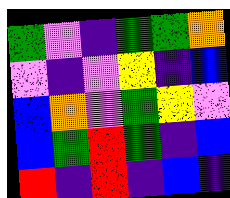[["green", "violet", "indigo", "green", "green", "orange"], ["violet", "indigo", "violet", "yellow", "indigo", "blue"], ["blue", "orange", "violet", "green", "yellow", "violet"], ["blue", "green", "red", "green", "indigo", "blue"], ["red", "indigo", "red", "indigo", "blue", "indigo"]]